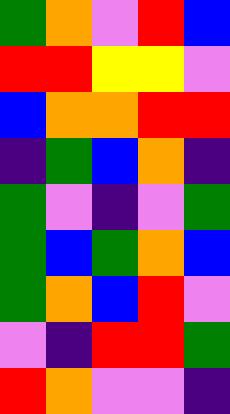[["green", "orange", "violet", "red", "blue"], ["red", "red", "yellow", "yellow", "violet"], ["blue", "orange", "orange", "red", "red"], ["indigo", "green", "blue", "orange", "indigo"], ["green", "violet", "indigo", "violet", "green"], ["green", "blue", "green", "orange", "blue"], ["green", "orange", "blue", "red", "violet"], ["violet", "indigo", "red", "red", "green"], ["red", "orange", "violet", "violet", "indigo"]]